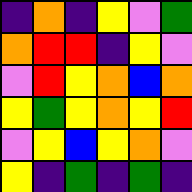[["indigo", "orange", "indigo", "yellow", "violet", "green"], ["orange", "red", "red", "indigo", "yellow", "violet"], ["violet", "red", "yellow", "orange", "blue", "orange"], ["yellow", "green", "yellow", "orange", "yellow", "red"], ["violet", "yellow", "blue", "yellow", "orange", "violet"], ["yellow", "indigo", "green", "indigo", "green", "indigo"]]